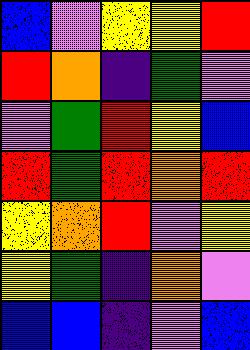[["blue", "violet", "yellow", "yellow", "red"], ["red", "orange", "indigo", "green", "violet"], ["violet", "green", "red", "yellow", "blue"], ["red", "green", "red", "orange", "red"], ["yellow", "orange", "red", "violet", "yellow"], ["yellow", "green", "indigo", "orange", "violet"], ["blue", "blue", "indigo", "violet", "blue"]]